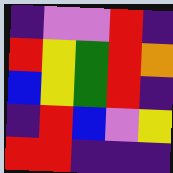[["indigo", "violet", "violet", "red", "indigo"], ["red", "yellow", "green", "red", "orange"], ["blue", "yellow", "green", "red", "indigo"], ["indigo", "red", "blue", "violet", "yellow"], ["red", "red", "indigo", "indigo", "indigo"]]